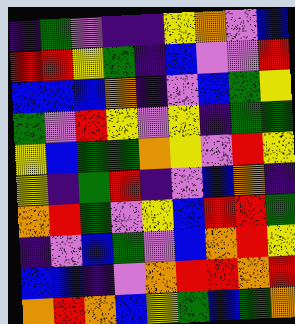[["indigo", "green", "violet", "indigo", "indigo", "yellow", "orange", "violet", "blue"], ["red", "red", "yellow", "green", "indigo", "blue", "violet", "violet", "red"], ["blue", "blue", "blue", "orange", "indigo", "violet", "blue", "green", "yellow"], ["green", "violet", "red", "yellow", "violet", "yellow", "indigo", "green", "green"], ["yellow", "blue", "green", "green", "orange", "yellow", "violet", "red", "yellow"], ["yellow", "indigo", "green", "red", "indigo", "violet", "blue", "orange", "indigo"], ["orange", "red", "green", "violet", "yellow", "blue", "red", "red", "green"], ["indigo", "violet", "blue", "green", "violet", "blue", "orange", "red", "yellow"], ["blue", "blue", "indigo", "violet", "orange", "red", "red", "orange", "red"], ["orange", "red", "orange", "blue", "yellow", "green", "blue", "green", "orange"]]